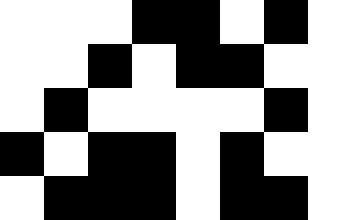[["white", "white", "white", "black", "black", "white", "black", "white"], ["white", "white", "black", "white", "black", "black", "white", "white"], ["white", "black", "white", "white", "white", "white", "black", "white"], ["black", "white", "black", "black", "white", "black", "white", "white"], ["white", "black", "black", "black", "white", "black", "black", "white"]]